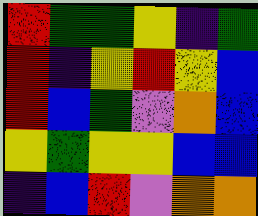[["red", "green", "green", "yellow", "indigo", "green"], ["red", "indigo", "yellow", "red", "yellow", "blue"], ["red", "blue", "green", "violet", "orange", "blue"], ["yellow", "green", "yellow", "yellow", "blue", "blue"], ["indigo", "blue", "red", "violet", "orange", "orange"]]